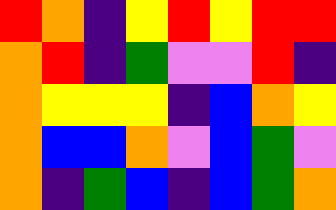[["red", "orange", "indigo", "yellow", "red", "yellow", "red", "red"], ["orange", "red", "indigo", "green", "violet", "violet", "red", "indigo"], ["orange", "yellow", "yellow", "yellow", "indigo", "blue", "orange", "yellow"], ["orange", "blue", "blue", "orange", "violet", "blue", "green", "violet"], ["orange", "indigo", "green", "blue", "indigo", "blue", "green", "orange"]]